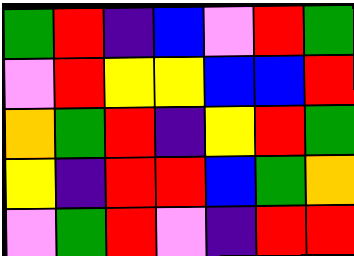[["green", "red", "indigo", "blue", "violet", "red", "green"], ["violet", "red", "yellow", "yellow", "blue", "blue", "red"], ["orange", "green", "red", "indigo", "yellow", "red", "green"], ["yellow", "indigo", "red", "red", "blue", "green", "orange"], ["violet", "green", "red", "violet", "indigo", "red", "red"]]